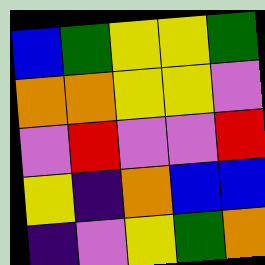[["blue", "green", "yellow", "yellow", "green"], ["orange", "orange", "yellow", "yellow", "violet"], ["violet", "red", "violet", "violet", "red"], ["yellow", "indigo", "orange", "blue", "blue"], ["indigo", "violet", "yellow", "green", "orange"]]